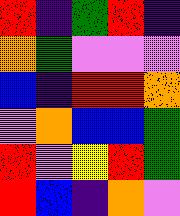[["red", "indigo", "green", "red", "indigo"], ["orange", "green", "violet", "violet", "violet"], ["blue", "indigo", "red", "red", "orange"], ["violet", "orange", "blue", "blue", "green"], ["red", "violet", "yellow", "red", "green"], ["red", "blue", "indigo", "orange", "violet"]]